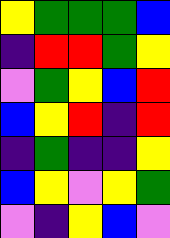[["yellow", "green", "green", "green", "blue"], ["indigo", "red", "red", "green", "yellow"], ["violet", "green", "yellow", "blue", "red"], ["blue", "yellow", "red", "indigo", "red"], ["indigo", "green", "indigo", "indigo", "yellow"], ["blue", "yellow", "violet", "yellow", "green"], ["violet", "indigo", "yellow", "blue", "violet"]]